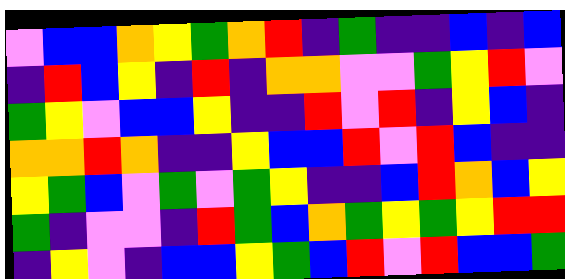[["violet", "blue", "blue", "orange", "yellow", "green", "orange", "red", "indigo", "green", "indigo", "indigo", "blue", "indigo", "blue"], ["indigo", "red", "blue", "yellow", "indigo", "red", "indigo", "orange", "orange", "violet", "violet", "green", "yellow", "red", "violet"], ["green", "yellow", "violet", "blue", "blue", "yellow", "indigo", "indigo", "red", "violet", "red", "indigo", "yellow", "blue", "indigo"], ["orange", "orange", "red", "orange", "indigo", "indigo", "yellow", "blue", "blue", "red", "violet", "red", "blue", "indigo", "indigo"], ["yellow", "green", "blue", "violet", "green", "violet", "green", "yellow", "indigo", "indigo", "blue", "red", "orange", "blue", "yellow"], ["green", "indigo", "violet", "violet", "indigo", "red", "green", "blue", "orange", "green", "yellow", "green", "yellow", "red", "red"], ["indigo", "yellow", "violet", "indigo", "blue", "blue", "yellow", "green", "blue", "red", "violet", "red", "blue", "blue", "green"]]